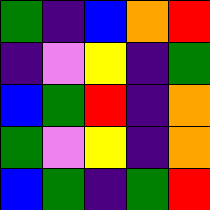[["green", "indigo", "blue", "orange", "red"], ["indigo", "violet", "yellow", "indigo", "green"], ["blue", "green", "red", "indigo", "orange"], ["green", "violet", "yellow", "indigo", "orange"], ["blue", "green", "indigo", "green", "red"]]